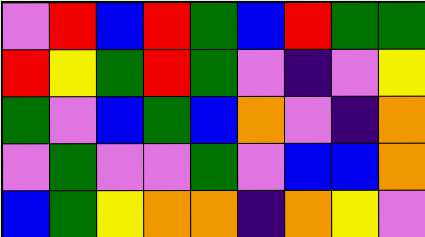[["violet", "red", "blue", "red", "green", "blue", "red", "green", "green"], ["red", "yellow", "green", "red", "green", "violet", "indigo", "violet", "yellow"], ["green", "violet", "blue", "green", "blue", "orange", "violet", "indigo", "orange"], ["violet", "green", "violet", "violet", "green", "violet", "blue", "blue", "orange"], ["blue", "green", "yellow", "orange", "orange", "indigo", "orange", "yellow", "violet"]]